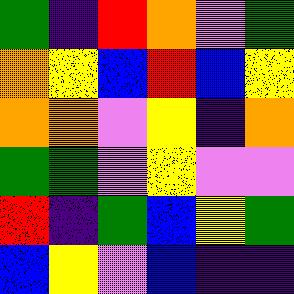[["green", "indigo", "red", "orange", "violet", "green"], ["orange", "yellow", "blue", "red", "blue", "yellow"], ["orange", "orange", "violet", "yellow", "indigo", "orange"], ["green", "green", "violet", "yellow", "violet", "violet"], ["red", "indigo", "green", "blue", "yellow", "green"], ["blue", "yellow", "violet", "blue", "indigo", "indigo"]]